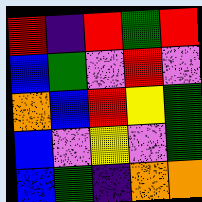[["red", "indigo", "red", "green", "red"], ["blue", "green", "violet", "red", "violet"], ["orange", "blue", "red", "yellow", "green"], ["blue", "violet", "yellow", "violet", "green"], ["blue", "green", "indigo", "orange", "orange"]]